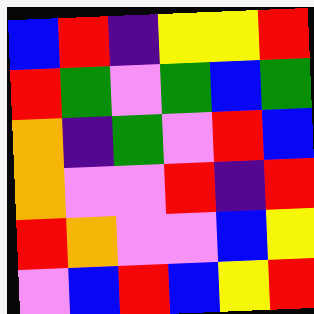[["blue", "red", "indigo", "yellow", "yellow", "red"], ["red", "green", "violet", "green", "blue", "green"], ["orange", "indigo", "green", "violet", "red", "blue"], ["orange", "violet", "violet", "red", "indigo", "red"], ["red", "orange", "violet", "violet", "blue", "yellow"], ["violet", "blue", "red", "blue", "yellow", "red"]]